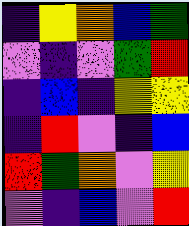[["indigo", "yellow", "orange", "blue", "green"], ["violet", "indigo", "violet", "green", "red"], ["indigo", "blue", "indigo", "yellow", "yellow"], ["indigo", "red", "violet", "indigo", "blue"], ["red", "green", "orange", "violet", "yellow"], ["violet", "indigo", "blue", "violet", "red"]]